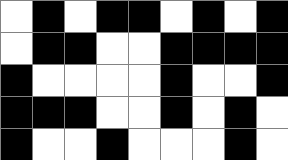[["white", "black", "white", "black", "black", "white", "black", "white", "black"], ["white", "black", "black", "white", "white", "black", "black", "black", "black"], ["black", "white", "white", "white", "white", "black", "white", "white", "black"], ["black", "black", "black", "white", "white", "black", "white", "black", "white"], ["black", "white", "white", "black", "white", "white", "white", "black", "white"]]